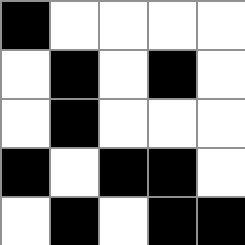[["black", "white", "white", "white", "white"], ["white", "black", "white", "black", "white"], ["white", "black", "white", "white", "white"], ["black", "white", "black", "black", "white"], ["white", "black", "white", "black", "black"]]